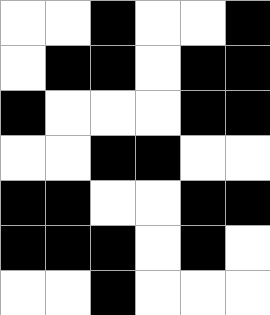[["white", "white", "black", "white", "white", "black"], ["white", "black", "black", "white", "black", "black"], ["black", "white", "white", "white", "black", "black"], ["white", "white", "black", "black", "white", "white"], ["black", "black", "white", "white", "black", "black"], ["black", "black", "black", "white", "black", "white"], ["white", "white", "black", "white", "white", "white"]]